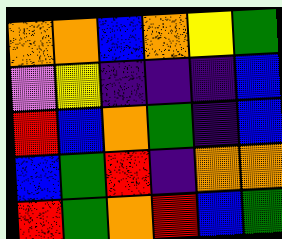[["orange", "orange", "blue", "orange", "yellow", "green"], ["violet", "yellow", "indigo", "indigo", "indigo", "blue"], ["red", "blue", "orange", "green", "indigo", "blue"], ["blue", "green", "red", "indigo", "orange", "orange"], ["red", "green", "orange", "red", "blue", "green"]]